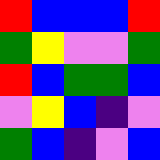[["red", "blue", "blue", "blue", "red"], ["green", "yellow", "violet", "violet", "green"], ["red", "blue", "green", "green", "blue"], ["violet", "yellow", "blue", "indigo", "violet"], ["green", "blue", "indigo", "violet", "blue"]]